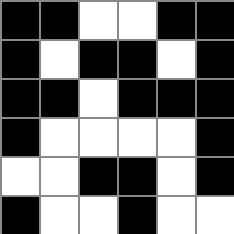[["black", "black", "white", "white", "black", "black"], ["black", "white", "black", "black", "white", "black"], ["black", "black", "white", "black", "black", "black"], ["black", "white", "white", "white", "white", "black"], ["white", "white", "black", "black", "white", "black"], ["black", "white", "white", "black", "white", "white"]]